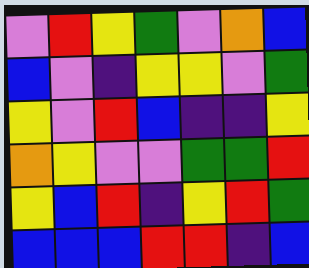[["violet", "red", "yellow", "green", "violet", "orange", "blue"], ["blue", "violet", "indigo", "yellow", "yellow", "violet", "green"], ["yellow", "violet", "red", "blue", "indigo", "indigo", "yellow"], ["orange", "yellow", "violet", "violet", "green", "green", "red"], ["yellow", "blue", "red", "indigo", "yellow", "red", "green"], ["blue", "blue", "blue", "red", "red", "indigo", "blue"]]